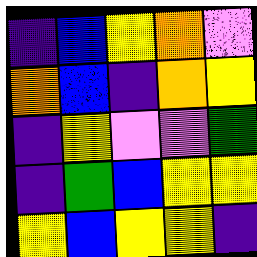[["indigo", "blue", "yellow", "orange", "violet"], ["orange", "blue", "indigo", "orange", "yellow"], ["indigo", "yellow", "violet", "violet", "green"], ["indigo", "green", "blue", "yellow", "yellow"], ["yellow", "blue", "yellow", "yellow", "indigo"]]